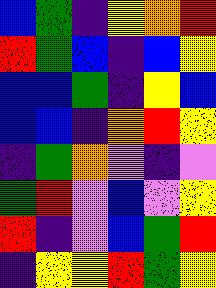[["blue", "green", "indigo", "yellow", "orange", "red"], ["red", "green", "blue", "indigo", "blue", "yellow"], ["blue", "blue", "green", "indigo", "yellow", "blue"], ["blue", "blue", "indigo", "orange", "red", "yellow"], ["indigo", "green", "orange", "violet", "indigo", "violet"], ["green", "red", "violet", "blue", "violet", "yellow"], ["red", "indigo", "violet", "blue", "green", "red"], ["indigo", "yellow", "yellow", "red", "green", "yellow"]]